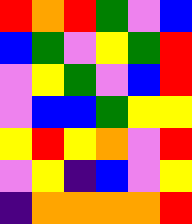[["red", "orange", "red", "green", "violet", "blue"], ["blue", "green", "violet", "yellow", "green", "red"], ["violet", "yellow", "green", "violet", "blue", "red"], ["violet", "blue", "blue", "green", "yellow", "yellow"], ["yellow", "red", "yellow", "orange", "violet", "red"], ["violet", "yellow", "indigo", "blue", "violet", "yellow"], ["indigo", "orange", "orange", "orange", "orange", "red"]]